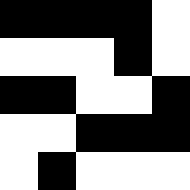[["black", "black", "black", "black", "white"], ["white", "white", "white", "black", "white"], ["black", "black", "white", "white", "black"], ["white", "white", "black", "black", "black"], ["white", "black", "white", "white", "white"]]